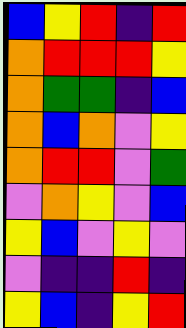[["blue", "yellow", "red", "indigo", "red"], ["orange", "red", "red", "red", "yellow"], ["orange", "green", "green", "indigo", "blue"], ["orange", "blue", "orange", "violet", "yellow"], ["orange", "red", "red", "violet", "green"], ["violet", "orange", "yellow", "violet", "blue"], ["yellow", "blue", "violet", "yellow", "violet"], ["violet", "indigo", "indigo", "red", "indigo"], ["yellow", "blue", "indigo", "yellow", "red"]]